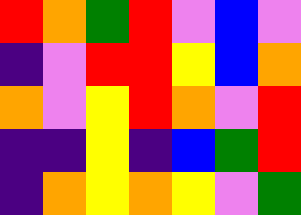[["red", "orange", "green", "red", "violet", "blue", "violet"], ["indigo", "violet", "red", "red", "yellow", "blue", "orange"], ["orange", "violet", "yellow", "red", "orange", "violet", "red"], ["indigo", "indigo", "yellow", "indigo", "blue", "green", "red"], ["indigo", "orange", "yellow", "orange", "yellow", "violet", "green"]]